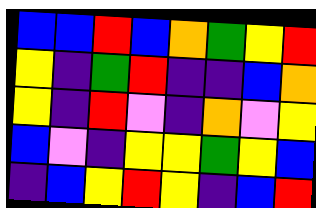[["blue", "blue", "red", "blue", "orange", "green", "yellow", "red"], ["yellow", "indigo", "green", "red", "indigo", "indigo", "blue", "orange"], ["yellow", "indigo", "red", "violet", "indigo", "orange", "violet", "yellow"], ["blue", "violet", "indigo", "yellow", "yellow", "green", "yellow", "blue"], ["indigo", "blue", "yellow", "red", "yellow", "indigo", "blue", "red"]]